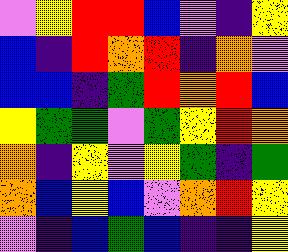[["violet", "yellow", "red", "red", "blue", "violet", "indigo", "yellow"], ["blue", "indigo", "red", "orange", "red", "indigo", "orange", "violet"], ["blue", "blue", "indigo", "green", "red", "orange", "red", "blue"], ["yellow", "green", "green", "violet", "green", "yellow", "red", "orange"], ["orange", "indigo", "yellow", "violet", "yellow", "green", "indigo", "green"], ["orange", "blue", "yellow", "blue", "violet", "orange", "red", "yellow"], ["violet", "indigo", "blue", "green", "blue", "indigo", "indigo", "yellow"]]